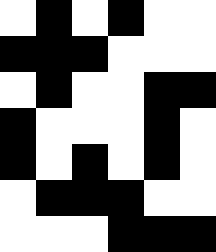[["white", "black", "white", "black", "white", "white"], ["black", "black", "black", "white", "white", "white"], ["white", "black", "white", "white", "black", "black"], ["black", "white", "white", "white", "black", "white"], ["black", "white", "black", "white", "black", "white"], ["white", "black", "black", "black", "white", "white"], ["white", "white", "white", "black", "black", "black"]]